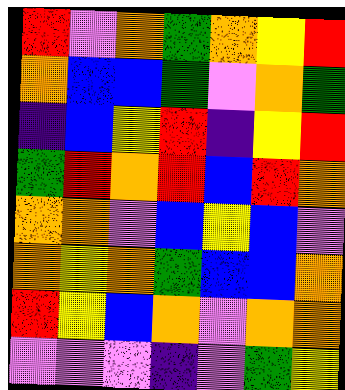[["red", "violet", "orange", "green", "orange", "yellow", "red"], ["orange", "blue", "blue", "green", "violet", "orange", "green"], ["indigo", "blue", "yellow", "red", "indigo", "yellow", "red"], ["green", "red", "orange", "red", "blue", "red", "orange"], ["orange", "orange", "violet", "blue", "yellow", "blue", "violet"], ["orange", "yellow", "orange", "green", "blue", "blue", "orange"], ["red", "yellow", "blue", "orange", "violet", "orange", "orange"], ["violet", "violet", "violet", "indigo", "violet", "green", "yellow"]]